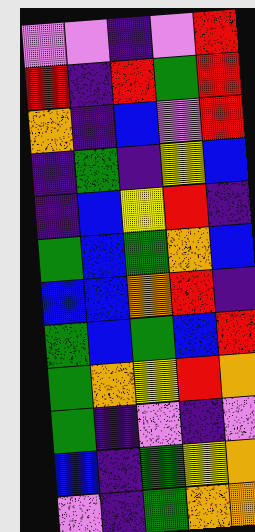[["violet", "violet", "indigo", "violet", "red"], ["red", "indigo", "red", "green", "red"], ["orange", "indigo", "blue", "violet", "red"], ["indigo", "green", "indigo", "yellow", "blue"], ["indigo", "blue", "yellow", "red", "indigo"], ["green", "blue", "green", "orange", "blue"], ["blue", "blue", "orange", "red", "indigo"], ["green", "blue", "green", "blue", "red"], ["green", "orange", "yellow", "red", "orange"], ["green", "indigo", "violet", "indigo", "violet"], ["blue", "indigo", "green", "yellow", "orange"], ["violet", "indigo", "green", "orange", "orange"]]